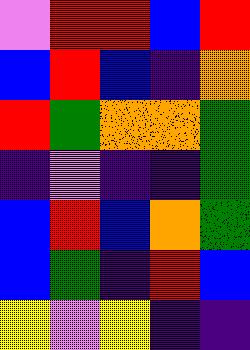[["violet", "red", "red", "blue", "red"], ["blue", "red", "blue", "indigo", "orange"], ["red", "green", "orange", "orange", "green"], ["indigo", "violet", "indigo", "indigo", "green"], ["blue", "red", "blue", "orange", "green"], ["blue", "green", "indigo", "red", "blue"], ["yellow", "violet", "yellow", "indigo", "indigo"]]